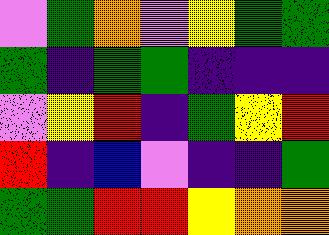[["violet", "green", "orange", "violet", "yellow", "green", "green"], ["green", "indigo", "green", "green", "indigo", "indigo", "indigo"], ["violet", "yellow", "red", "indigo", "green", "yellow", "red"], ["red", "indigo", "blue", "violet", "indigo", "indigo", "green"], ["green", "green", "red", "red", "yellow", "orange", "orange"]]